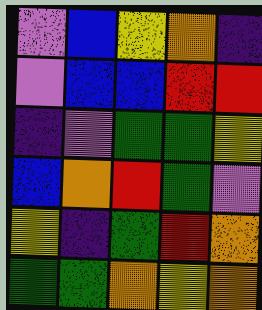[["violet", "blue", "yellow", "orange", "indigo"], ["violet", "blue", "blue", "red", "red"], ["indigo", "violet", "green", "green", "yellow"], ["blue", "orange", "red", "green", "violet"], ["yellow", "indigo", "green", "red", "orange"], ["green", "green", "orange", "yellow", "orange"]]